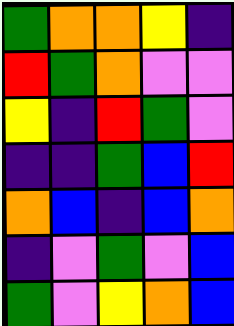[["green", "orange", "orange", "yellow", "indigo"], ["red", "green", "orange", "violet", "violet"], ["yellow", "indigo", "red", "green", "violet"], ["indigo", "indigo", "green", "blue", "red"], ["orange", "blue", "indigo", "blue", "orange"], ["indigo", "violet", "green", "violet", "blue"], ["green", "violet", "yellow", "orange", "blue"]]